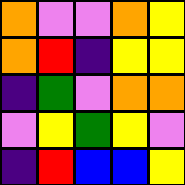[["orange", "violet", "violet", "orange", "yellow"], ["orange", "red", "indigo", "yellow", "yellow"], ["indigo", "green", "violet", "orange", "orange"], ["violet", "yellow", "green", "yellow", "violet"], ["indigo", "red", "blue", "blue", "yellow"]]